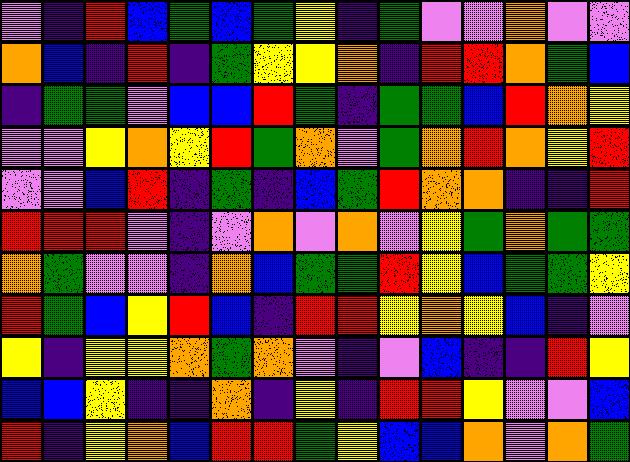[["violet", "indigo", "red", "blue", "green", "blue", "green", "yellow", "indigo", "green", "violet", "violet", "orange", "violet", "violet"], ["orange", "blue", "indigo", "red", "indigo", "green", "yellow", "yellow", "orange", "indigo", "red", "red", "orange", "green", "blue"], ["indigo", "green", "green", "violet", "blue", "blue", "red", "green", "indigo", "green", "green", "blue", "red", "orange", "yellow"], ["violet", "violet", "yellow", "orange", "yellow", "red", "green", "orange", "violet", "green", "orange", "red", "orange", "yellow", "red"], ["violet", "violet", "blue", "red", "indigo", "green", "indigo", "blue", "green", "red", "orange", "orange", "indigo", "indigo", "red"], ["red", "red", "red", "violet", "indigo", "violet", "orange", "violet", "orange", "violet", "yellow", "green", "orange", "green", "green"], ["orange", "green", "violet", "violet", "indigo", "orange", "blue", "green", "green", "red", "yellow", "blue", "green", "green", "yellow"], ["red", "green", "blue", "yellow", "red", "blue", "indigo", "red", "red", "yellow", "orange", "yellow", "blue", "indigo", "violet"], ["yellow", "indigo", "yellow", "yellow", "orange", "green", "orange", "violet", "indigo", "violet", "blue", "indigo", "indigo", "red", "yellow"], ["blue", "blue", "yellow", "indigo", "indigo", "orange", "indigo", "yellow", "indigo", "red", "red", "yellow", "violet", "violet", "blue"], ["red", "indigo", "yellow", "orange", "blue", "red", "red", "green", "yellow", "blue", "blue", "orange", "violet", "orange", "green"]]